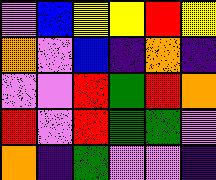[["violet", "blue", "yellow", "yellow", "red", "yellow"], ["orange", "violet", "blue", "indigo", "orange", "indigo"], ["violet", "violet", "red", "green", "red", "orange"], ["red", "violet", "red", "green", "green", "violet"], ["orange", "indigo", "green", "violet", "violet", "indigo"]]